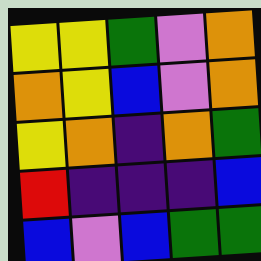[["yellow", "yellow", "green", "violet", "orange"], ["orange", "yellow", "blue", "violet", "orange"], ["yellow", "orange", "indigo", "orange", "green"], ["red", "indigo", "indigo", "indigo", "blue"], ["blue", "violet", "blue", "green", "green"]]